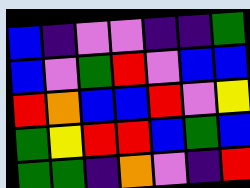[["blue", "indigo", "violet", "violet", "indigo", "indigo", "green"], ["blue", "violet", "green", "red", "violet", "blue", "blue"], ["red", "orange", "blue", "blue", "red", "violet", "yellow"], ["green", "yellow", "red", "red", "blue", "green", "blue"], ["green", "green", "indigo", "orange", "violet", "indigo", "red"]]